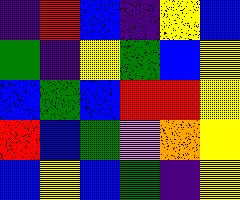[["indigo", "red", "blue", "indigo", "yellow", "blue"], ["green", "indigo", "yellow", "green", "blue", "yellow"], ["blue", "green", "blue", "red", "red", "yellow"], ["red", "blue", "green", "violet", "orange", "yellow"], ["blue", "yellow", "blue", "green", "indigo", "yellow"]]